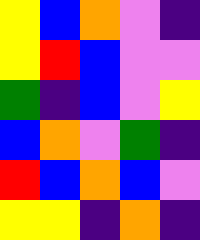[["yellow", "blue", "orange", "violet", "indigo"], ["yellow", "red", "blue", "violet", "violet"], ["green", "indigo", "blue", "violet", "yellow"], ["blue", "orange", "violet", "green", "indigo"], ["red", "blue", "orange", "blue", "violet"], ["yellow", "yellow", "indigo", "orange", "indigo"]]